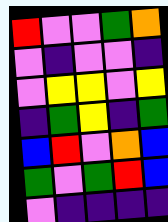[["red", "violet", "violet", "green", "orange"], ["violet", "indigo", "violet", "violet", "indigo"], ["violet", "yellow", "yellow", "violet", "yellow"], ["indigo", "green", "yellow", "indigo", "green"], ["blue", "red", "violet", "orange", "blue"], ["green", "violet", "green", "red", "blue"], ["violet", "indigo", "indigo", "indigo", "indigo"]]